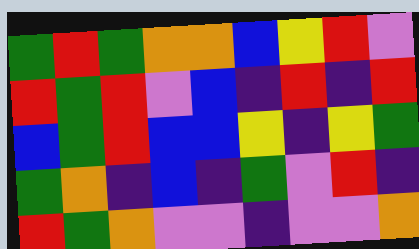[["green", "red", "green", "orange", "orange", "blue", "yellow", "red", "violet"], ["red", "green", "red", "violet", "blue", "indigo", "red", "indigo", "red"], ["blue", "green", "red", "blue", "blue", "yellow", "indigo", "yellow", "green"], ["green", "orange", "indigo", "blue", "indigo", "green", "violet", "red", "indigo"], ["red", "green", "orange", "violet", "violet", "indigo", "violet", "violet", "orange"]]